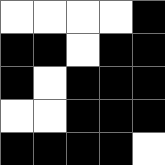[["white", "white", "white", "white", "black"], ["black", "black", "white", "black", "black"], ["black", "white", "black", "black", "black"], ["white", "white", "black", "black", "black"], ["black", "black", "black", "black", "white"]]